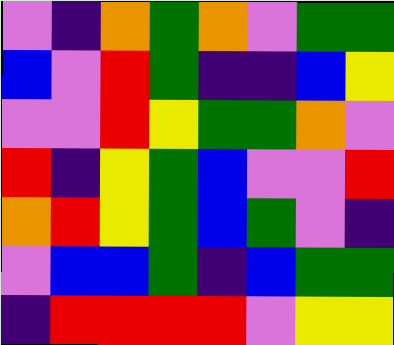[["violet", "indigo", "orange", "green", "orange", "violet", "green", "green"], ["blue", "violet", "red", "green", "indigo", "indigo", "blue", "yellow"], ["violet", "violet", "red", "yellow", "green", "green", "orange", "violet"], ["red", "indigo", "yellow", "green", "blue", "violet", "violet", "red"], ["orange", "red", "yellow", "green", "blue", "green", "violet", "indigo"], ["violet", "blue", "blue", "green", "indigo", "blue", "green", "green"], ["indigo", "red", "red", "red", "red", "violet", "yellow", "yellow"]]